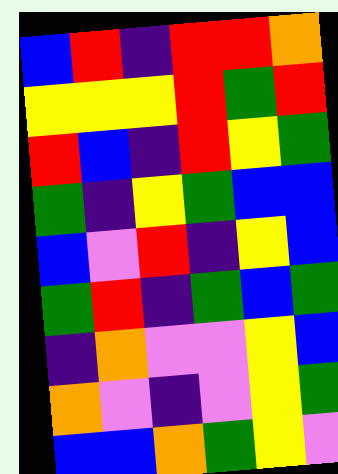[["blue", "red", "indigo", "red", "red", "orange"], ["yellow", "yellow", "yellow", "red", "green", "red"], ["red", "blue", "indigo", "red", "yellow", "green"], ["green", "indigo", "yellow", "green", "blue", "blue"], ["blue", "violet", "red", "indigo", "yellow", "blue"], ["green", "red", "indigo", "green", "blue", "green"], ["indigo", "orange", "violet", "violet", "yellow", "blue"], ["orange", "violet", "indigo", "violet", "yellow", "green"], ["blue", "blue", "orange", "green", "yellow", "violet"]]